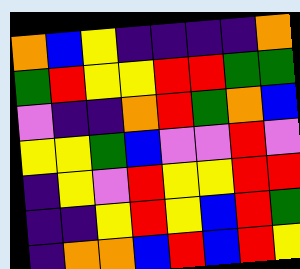[["orange", "blue", "yellow", "indigo", "indigo", "indigo", "indigo", "orange"], ["green", "red", "yellow", "yellow", "red", "red", "green", "green"], ["violet", "indigo", "indigo", "orange", "red", "green", "orange", "blue"], ["yellow", "yellow", "green", "blue", "violet", "violet", "red", "violet"], ["indigo", "yellow", "violet", "red", "yellow", "yellow", "red", "red"], ["indigo", "indigo", "yellow", "red", "yellow", "blue", "red", "green"], ["indigo", "orange", "orange", "blue", "red", "blue", "red", "yellow"]]